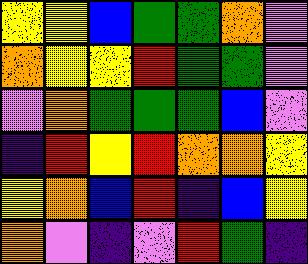[["yellow", "yellow", "blue", "green", "green", "orange", "violet"], ["orange", "yellow", "yellow", "red", "green", "green", "violet"], ["violet", "orange", "green", "green", "green", "blue", "violet"], ["indigo", "red", "yellow", "red", "orange", "orange", "yellow"], ["yellow", "orange", "blue", "red", "indigo", "blue", "yellow"], ["orange", "violet", "indigo", "violet", "red", "green", "indigo"]]